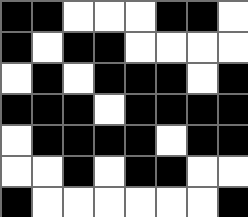[["black", "black", "white", "white", "white", "black", "black", "white"], ["black", "white", "black", "black", "white", "white", "white", "white"], ["white", "black", "white", "black", "black", "black", "white", "black"], ["black", "black", "black", "white", "black", "black", "black", "black"], ["white", "black", "black", "black", "black", "white", "black", "black"], ["white", "white", "black", "white", "black", "black", "white", "white"], ["black", "white", "white", "white", "white", "white", "white", "black"]]